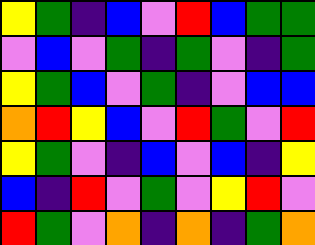[["yellow", "green", "indigo", "blue", "violet", "red", "blue", "green", "green"], ["violet", "blue", "violet", "green", "indigo", "green", "violet", "indigo", "green"], ["yellow", "green", "blue", "violet", "green", "indigo", "violet", "blue", "blue"], ["orange", "red", "yellow", "blue", "violet", "red", "green", "violet", "red"], ["yellow", "green", "violet", "indigo", "blue", "violet", "blue", "indigo", "yellow"], ["blue", "indigo", "red", "violet", "green", "violet", "yellow", "red", "violet"], ["red", "green", "violet", "orange", "indigo", "orange", "indigo", "green", "orange"]]